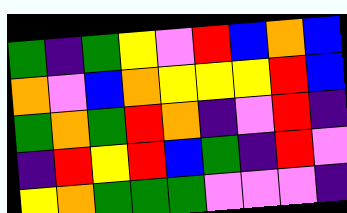[["green", "indigo", "green", "yellow", "violet", "red", "blue", "orange", "blue"], ["orange", "violet", "blue", "orange", "yellow", "yellow", "yellow", "red", "blue"], ["green", "orange", "green", "red", "orange", "indigo", "violet", "red", "indigo"], ["indigo", "red", "yellow", "red", "blue", "green", "indigo", "red", "violet"], ["yellow", "orange", "green", "green", "green", "violet", "violet", "violet", "indigo"]]